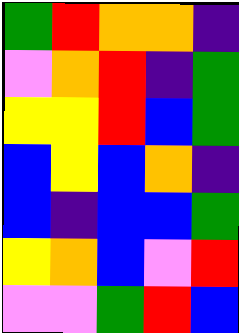[["green", "red", "orange", "orange", "indigo"], ["violet", "orange", "red", "indigo", "green"], ["yellow", "yellow", "red", "blue", "green"], ["blue", "yellow", "blue", "orange", "indigo"], ["blue", "indigo", "blue", "blue", "green"], ["yellow", "orange", "blue", "violet", "red"], ["violet", "violet", "green", "red", "blue"]]